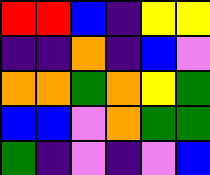[["red", "red", "blue", "indigo", "yellow", "yellow"], ["indigo", "indigo", "orange", "indigo", "blue", "violet"], ["orange", "orange", "green", "orange", "yellow", "green"], ["blue", "blue", "violet", "orange", "green", "green"], ["green", "indigo", "violet", "indigo", "violet", "blue"]]